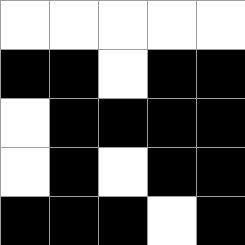[["white", "white", "white", "white", "white"], ["black", "black", "white", "black", "black"], ["white", "black", "black", "black", "black"], ["white", "black", "white", "black", "black"], ["black", "black", "black", "white", "black"]]